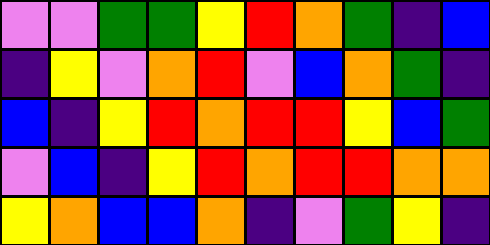[["violet", "violet", "green", "green", "yellow", "red", "orange", "green", "indigo", "blue"], ["indigo", "yellow", "violet", "orange", "red", "violet", "blue", "orange", "green", "indigo"], ["blue", "indigo", "yellow", "red", "orange", "red", "red", "yellow", "blue", "green"], ["violet", "blue", "indigo", "yellow", "red", "orange", "red", "red", "orange", "orange"], ["yellow", "orange", "blue", "blue", "orange", "indigo", "violet", "green", "yellow", "indigo"]]